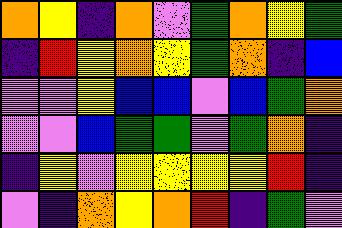[["orange", "yellow", "indigo", "orange", "violet", "green", "orange", "yellow", "green"], ["indigo", "red", "yellow", "orange", "yellow", "green", "orange", "indigo", "blue"], ["violet", "violet", "yellow", "blue", "blue", "violet", "blue", "green", "orange"], ["violet", "violet", "blue", "green", "green", "violet", "green", "orange", "indigo"], ["indigo", "yellow", "violet", "yellow", "yellow", "yellow", "yellow", "red", "indigo"], ["violet", "indigo", "orange", "yellow", "orange", "red", "indigo", "green", "violet"]]